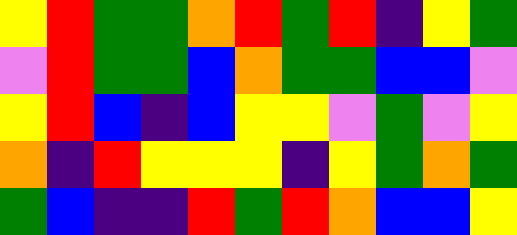[["yellow", "red", "green", "green", "orange", "red", "green", "red", "indigo", "yellow", "green"], ["violet", "red", "green", "green", "blue", "orange", "green", "green", "blue", "blue", "violet"], ["yellow", "red", "blue", "indigo", "blue", "yellow", "yellow", "violet", "green", "violet", "yellow"], ["orange", "indigo", "red", "yellow", "yellow", "yellow", "indigo", "yellow", "green", "orange", "green"], ["green", "blue", "indigo", "indigo", "red", "green", "red", "orange", "blue", "blue", "yellow"]]